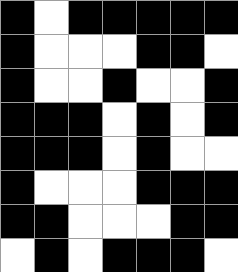[["black", "white", "black", "black", "black", "black", "black"], ["black", "white", "white", "white", "black", "black", "white"], ["black", "white", "white", "black", "white", "white", "black"], ["black", "black", "black", "white", "black", "white", "black"], ["black", "black", "black", "white", "black", "white", "white"], ["black", "white", "white", "white", "black", "black", "black"], ["black", "black", "white", "white", "white", "black", "black"], ["white", "black", "white", "black", "black", "black", "white"]]